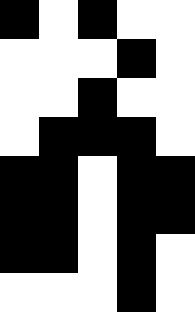[["black", "white", "black", "white", "white"], ["white", "white", "white", "black", "white"], ["white", "white", "black", "white", "white"], ["white", "black", "black", "black", "white"], ["black", "black", "white", "black", "black"], ["black", "black", "white", "black", "black"], ["black", "black", "white", "black", "white"], ["white", "white", "white", "black", "white"]]